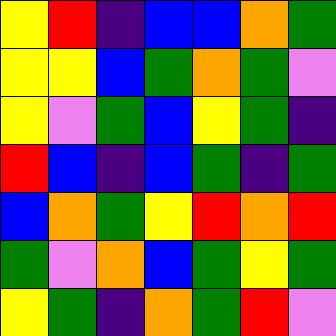[["yellow", "red", "indigo", "blue", "blue", "orange", "green"], ["yellow", "yellow", "blue", "green", "orange", "green", "violet"], ["yellow", "violet", "green", "blue", "yellow", "green", "indigo"], ["red", "blue", "indigo", "blue", "green", "indigo", "green"], ["blue", "orange", "green", "yellow", "red", "orange", "red"], ["green", "violet", "orange", "blue", "green", "yellow", "green"], ["yellow", "green", "indigo", "orange", "green", "red", "violet"]]